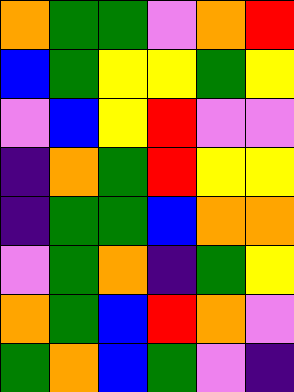[["orange", "green", "green", "violet", "orange", "red"], ["blue", "green", "yellow", "yellow", "green", "yellow"], ["violet", "blue", "yellow", "red", "violet", "violet"], ["indigo", "orange", "green", "red", "yellow", "yellow"], ["indigo", "green", "green", "blue", "orange", "orange"], ["violet", "green", "orange", "indigo", "green", "yellow"], ["orange", "green", "blue", "red", "orange", "violet"], ["green", "orange", "blue", "green", "violet", "indigo"]]